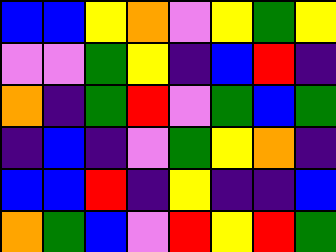[["blue", "blue", "yellow", "orange", "violet", "yellow", "green", "yellow"], ["violet", "violet", "green", "yellow", "indigo", "blue", "red", "indigo"], ["orange", "indigo", "green", "red", "violet", "green", "blue", "green"], ["indigo", "blue", "indigo", "violet", "green", "yellow", "orange", "indigo"], ["blue", "blue", "red", "indigo", "yellow", "indigo", "indigo", "blue"], ["orange", "green", "blue", "violet", "red", "yellow", "red", "green"]]